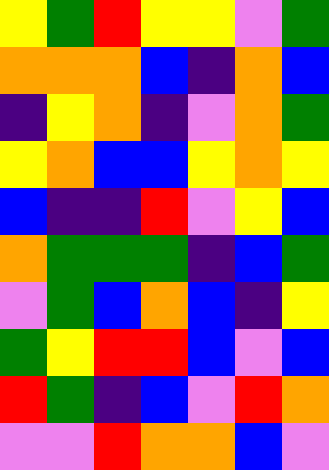[["yellow", "green", "red", "yellow", "yellow", "violet", "green"], ["orange", "orange", "orange", "blue", "indigo", "orange", "blue"], ["indigo", "yellow", "orange", "indigo", "violet", "orange", "green"], ["yellow", "orange", "blue", "blue", "yellow", "orange", "yellow"], ["blue", "indigo", "indigo", "red", "violet", "yellow", "blue"], ["orange", "green", "green", "green", "indigo", "blue", "green"], ["violet", "green", "blue", "orange", "blue", "indigo", "yellow"], ["green", "yellow", "red", "red", "blue", "violet", "blue"], ["red", "green", "indigo", "blue", "violet", "red", "orange"], ["violet", "violet", "red", "orange", "orange", "blue", "violet"]]